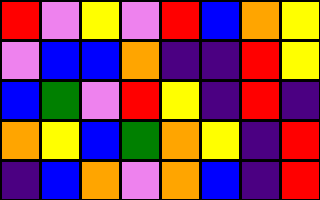[["red", "violet", "yellow", "violet", "red", "blue", "orange", "yellow"], ["violet", "blue", "blue", "orange", "indigo", "indigo", "red", "yellow"], ["blue", "green", "violet", "red", "yellow", "indigo", "red", "indigo"], ["orange", "yellow", "blue", "green", "orange", "yellow", "indigo", "red"], ["indigo", "blue", "orange", "violet", "orange", "blue", "indigo", "red"]]